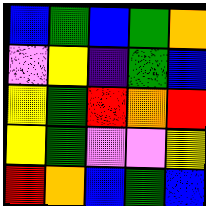[["blue", "green", "blue", "green", "orange"], ["violet", "yellow", "indigo", "green", "blue"], ["yellow", "green", "red", "orange", "red"], ["yellow", "green", "violet", "violet", "yellow"], ["red", "orange", "blue", "green", "blue"]]